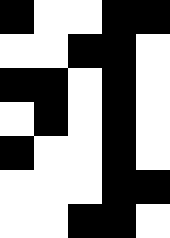[["black", "white", "white", "black", "black"], ["white", "white", "black", "black", "white"], ["black", "black", "white", "black", "white"], ["white", "black", "white", "black", "white"], ["black", "white", "white", "black", "white"], ["white", "white", "white", "black", "black"], ["white", "white", "black", "black", "white"]]